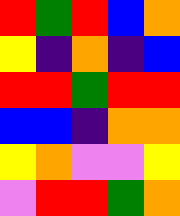[["red", "green", "red", "blue", "orange"], ["yellow", "indigo", "orange", "indigo", "blue"], ["red", "red", "green", "red", "red"], ["blue", "blue", "indigo", "orange", "orange"], ["yellow", "orange", "violet", "violet", "yellow"], ["violet", "red", "red", "green", "orange"]]